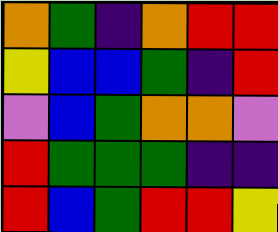[["orange", "green", "indigo", "orange", "red", "red"], ["yellow", "blue", "blue", "green", "indigo", "red"], ["violet", "blue", "green", "orange", "orange", "violet"], ["red", "green", "green", "green", "indigo", "indigo"], ["red", "blue", "green", "red", "red", "yellow"]]